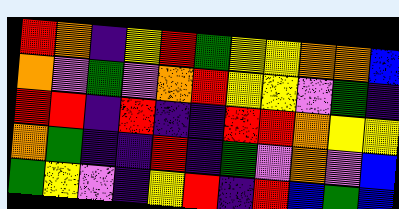[["red", "orange", "indigo", "yellow", "red", "green", "yellow", "yellow", "orange", "orange", "blue"], ["orange", "violet", "green", "violet", "orange", "red", "yellow", "yellow", "violet", "green", "indigo"], ["red", "red", "indigo", "red", "indigo", "indigo", "red", "red", "orange", "yellow", "yellow"], ["orange", "green", "indigo", "indigo", "red", "indigo", "green", "violet", "orange", "violet", "blue"], ["green", "yellow", "violet", "indigo", "yellow", "red", "indigo", "red", "blue", "green", "blue"]]